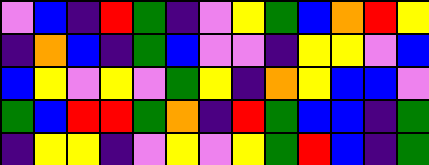[["violet", "blue", "indigo", "red", "green", "indigo", "violet", "yellow", "green", "blue", "orange", "red", "yellow"], ["indigo", "orange", "blue", "indigo", "green", "blue", "violet", "violet", "indigo", "yellow", "yellow", "violet", "blue"], ["blue", "yellow", "violet", "yellow", "violet", "green", "yellow", "indigo", "orange", "yellow", "blue", "blue", "violet"], ["green", "blue", "red", "red", "green", "orange", "indigo", "red", "green", "blue", "blue", "indigo", "green"], ["indigo", "yellow", "yellow", "indigo", "violet", "yellow", "violet", "yellow", "green", "red", "blue", "indigo", "green"]]